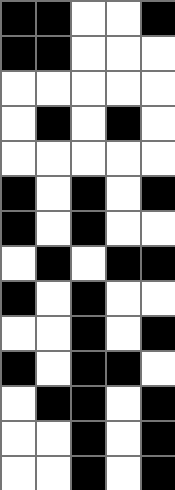[["black", "black", "white", "white", "black"], ["black", "black", "white", "white", "white"], ["white", "white", "white", "white", "white"], ["white", "black", "white", "black", "white"], ["white", "white", "white", "white", "white"], ["black", "white", "black", "white", "black"], ["black", "white", "black", "white", "white"], ["white", "black", "white", "black", "black"], ["black", "white", "black", "white", "white"], ["white", "white", "black", "white", "black"], ["black", "white", "black", "black", "white"], ["white", "black", "black", "white", "black"], ["white", "white", "black", "white", "black"], ["white", "white", "black", "white", "black"]]